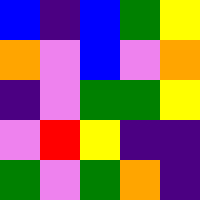[["blue", "indigo", "blue", "green", "yellow"], ["orange", "violet", "blue", "violet", "orange"], ["indigo", "violet", "green", "green", "yellow"], ["violet", "red", "yellow", "indigo", "indigo"], ["green", "violet", "green", "orange", "indigo"]]